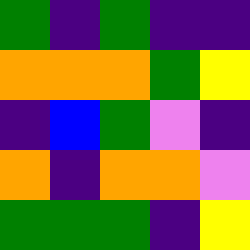[["green", "indigo", "green", "indigo", "indigo"], ["orange", "orange", "orange", "green", "yellow"], ["indigo", "blue", "green", "violet", "indigo"], ["orange", "indigo", "orange", "orange", "violet"], ["green", "green", "green", "indigo", "yellow"]]